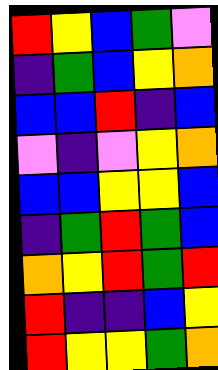[["red", "yellow", "blue", "green", "violet"], ["indigo", "green", "blue", "yellow", "orange"], ["blue", "blue", "red", "indigo", "blue"], ["violet", "indigo", "violet", "yellow", "orange"], ["blue", "blue", "yellow", "yellow", "blue"], ["indigo", "green", "red", "green", "blue"], ["orange", "yellow", "red", "green", "red"], ["red", "indigo", "indigo", "blue", "yellow"], ["red", "yellow", "yellow", "green", "orange"]]